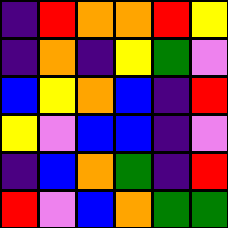[["indigo", "red", "orange", "orange", "red", "yellow"], ["indigo", "orange", "indigo", "yellow", "green", "violet"], ["blue", "yellow", "orange", "blue", "indigo", "red"], ["yellow", "violet", "blue", "blue", "indigo", "violet"], ["indigo", "blue", "orange", "green", "indigo", "red"], ["red", "violet", "blue", "orange", "green", "green"]]